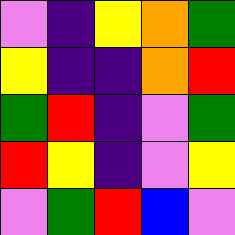[["violet", "indigo", "yellow", "orange", "green"], ["yellow", "indigo", "indigo", "orange", "red"], ["green", "red", "indigo", "violet", "green"], ["red", "yellow", "indigo", "violet", "yellow"], ["violet", "green", "red", "blue", "violet"]]